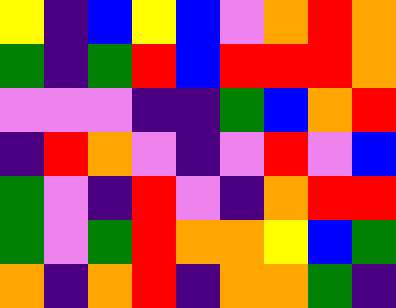[["yellow", "indigo", "blue", "yellow", "blue", "violet", "orange", "red", "orange"], ["green", "indigo", "green", "red", "blue", "red", "red", "red", "orange"], ["violet", "violet", "violet", "indigo", "indigo", "green", "blue", "orange", "red"], ["indigo", "red", "orange", "violet", "indigo", "violet", "red", "violet", "blue"], ["green", "violet", "indigo", "red", "violet", "indigo", "orange", "red", "red"], ["green", "violet", "green", "red", "orange", "orange", "yellow", "blue", "green"], ["orange", "indigo", "orange", "red", "indigo", "orange", "orange", "green", "indigo"]]